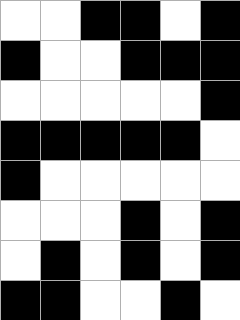[["white", "white", "black", "black", "white", "black"], ["black", "white", "white", "black", "black", "black"], ["white", "white", "white", "white", "white", "black"], ["black", "black", "black", "black", "black", "white"], ["black", "white", "white", "white", "white", "white"], ["white", "white", "white", "black", "white", "black"], ["white", "black", "white", "black", "white", "black"], ["black", "black", "white", "white", "black", "white"]]